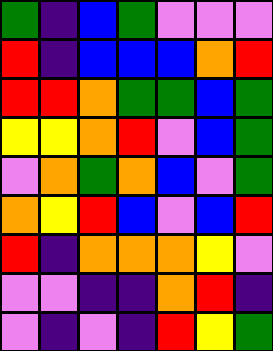[["green", "indigo", "blue", "green", "violet", "violet", "violet"], ["red", "indigo", "blue", "blue", "blue", "orange", "red"], ["red", "red", "orange", "green", "green", "blue", "green"], ["yellow", "yellow", "orange", "red", "violet", "blue", "green"], ["violet", "orange", "green", "orange", "blue", "violet", "green"], ["orange", "yellow", "red", "blue", "violet", "blue", "red"], ["red", "indigo", "orange", "orange", "orange", "yellow", "violet"], ["violet", "violet", "indigo", "indigo", "orange", "red", "indigo"], ["violet", "indigo", "violet", "indigo", "red", "yellow", "green"]]